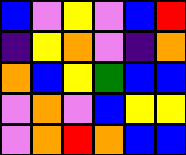[["blue", "violet", "yellow", "violet", "blue", "red"], ["indigo", "yellow", "orange", "violet", "indigo", "orange"], ["orange", "blue", "yellow", "green", "blue", "blue"], ["violet", "orange", "violet", "blue", "yellow", "yellow"], ["violet", "orange", "red", "orange", "blue", "blue"]]